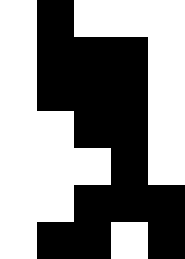[["white", "black", "white", "white", "white"], ["white", "black", "black", "black", "white"], ["white", "black", "black", "black", "white"], ["white", "white", "black", "black", "white"], ["white", "white", "white", "black", "white"], ["white", "white", "black", "black", "black"], ["white", "black", "black", "white", "black"]]